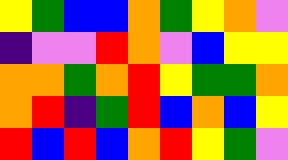[["yellow", "green", "blue", "blue", "orange", "green", "yellow", "orange", "violet"], ["indigo", "violet", "violet", "red", "orange", "violet", "blue", "yellow", "yellow"], ["orange", "orange", "green", "orange", "red", "yellow", "green", "green", "orange"], ["orange", "red", "indigo", "green", "red", "blue", "orange", "blue", "yellow"], ["red", "blue", "red", "blue", "orange", "red", "yellow", "green", "violet"]]